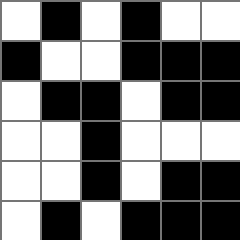[["white", "black", "white", "black", "white", "white"], ["black", "white", "white", "black", "black", "black"], ["white", "black", "black", "white", "black", "black"], ["white", "white", "black", "white", "white", "white"], ["white", "white", "black", "white", "black", "black"], ["white", "black", "white", "black", "black", "black"]]